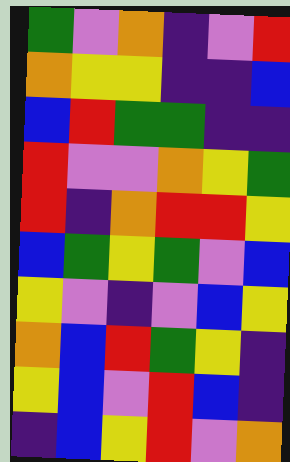[["green", "violet", "orange", "indigo", "violet", "red"], ["orange", "yellow", "yellow", "indigo", "indigo", "blue"], ["blue", "red", "green", "green", "indigo", "indigo"], ["red", "violet", "violet", "orange", "yellow", "green"], ["red", "indigo", "orange", "red", "red", "yellow"], ["blue", "green", "yellow", "green", "violet", "blue"], ["yellow", "violet", "indigo", "violet", "blue", "yellow"], ["orange", "blue", "red", "green", "yellow", "indigo"], ["yellow", "blue", "violet", "red", "blue", "indigo"], ["indigo", "blue", "yellow", "red", "violet", "orange"]]